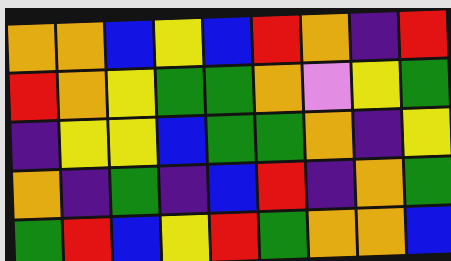[["orange", "orange", "blue", "yellow", "blue", "red", "orange", "indigo", "red"], ["red", "orange", "yellow", "green", "green", "orange", "violet", "yellow", "green"], ["indigo", "yellow", "yellow", "blue", "green", "green", "orange", "indigo", "yellow"], ["orange", "indigo", "green", "indigo", "blue", "red", "indigo", "orange", "green"], ["green", "red", "blue", "yellow", "red", "green", "orange", "orange", "blue"]]